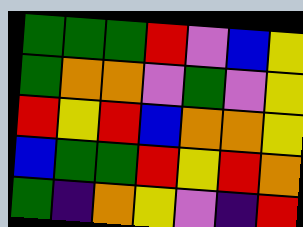[["green", "green", "green", "red", "violet", "blue", "yellow"], ["green", "orange", "orange", "violet", "green", "violet", "yellow"], ["red", "yellow", "red", "blue", "orange", "orange", "yellow"], ["blue", "green", "green", "red", "yellow", "red", "orange"], ["green", "indigo", "orange", "yellow", "violet", "indigo", "red"]]